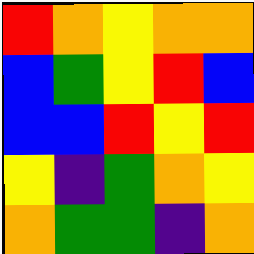[["red", "orange", "yellow", "orange", "orange"], ["blue", "green", "yellow", "red", "blue"], ["blue", "blue", "red", "yellow", "red"], ["yellow", "indigo", "green", "orange", "yellow"], ["orange", "green", "green", "indigo", "orange"]]